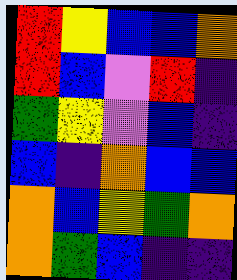[["red", "yellow", "blue", "blue", "orange"], ["red", "blue", "violet", "red", "indigo"], ["green", "yellow", "violet", "blue", "indigo"], ["blue", "indigo", "orange", "blue", "blue"], ["orange", "blue", "yellow", "green", "orange"], ["orange", "green", "blue", "indigo", "indigo"]]